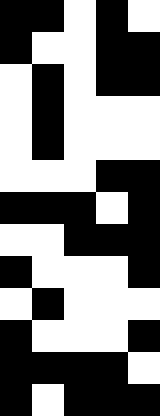[["black", "black", "white", "black", "white"], ["black", "white", "white", "black", "black"], ["white", "black", "white", "black", "black"], ["white", "black", "white", "white", "white"], ["white", "black", "white", "white", "white"], ["white", "white", "white", "black", "black"], ["black", "black", "black", "white", "black"], ["white", "white", "black", "black", "black"], ["black", "white", "white", "white", "black"], ["white", "black", "white", "white", "white"], ["black", "white", "white", "white", "black"], ["black", "black", "black", "black", "white"], ["black", "white", "black", "black", "black"]]